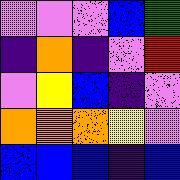[["violet", "violet", "violet", "blue", "green"], ["indigo", "orange", "indigo", "violet", "red"], ["violet", "yellow", "blue", "indigo", "violet"], ["orange", "orange", "orange", "yellow", "violet"], ["blue", "blue", "blue", "indigo", "blue"]]